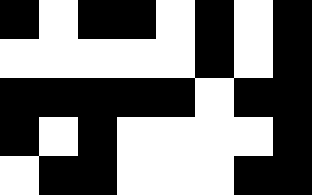[["black", "white", "black", "black", "white", "black", "white", "black"], ["white", "white", "white", "white", "white", "black", "white", "black"], ["black", "black", "black", "black", "black", "white", "black", "black"], ["black", "white", "black", "white", "white", "white", "white", "black"], ["white", "black", "black", "white", "white", "white", "black", "black"]]